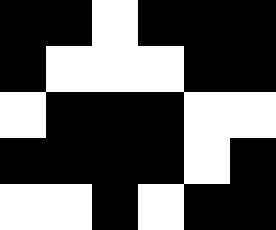[["black", "black", "white", "black", "black", "black"], ["black", "white", "white", "white", "black", "black"], ["white", "black", "black", "black", "white", "white"], ["black", "black", "black", "black", "white", "black"], ["white", "white", "black", "white", "black", "black"]]